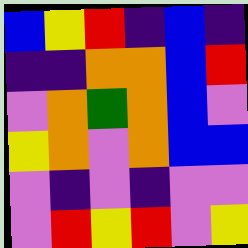[["blue", "yellow", "red", "indigo", "blue", "indigo"], ["indigo", "indigo", "orange", "orange", "blue", "red"], ["violet", "orange", "green", "orange", "blue", "violet"], ["yellow", "orange", "violet", "orange", "blue", "blue"], ["violet", "indigo", "violet", "indigo", "violet", "violet"], ["violet", "red", "yellow", "red", "violet", "yellow"]]